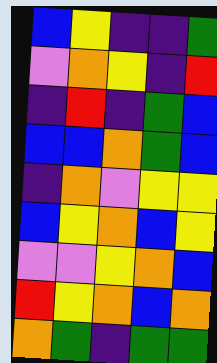[["blue", "yellow", "indigo", "indigo", "green"], ["violet", "orange", "yellow", "indigo", "red"], ["indigo", "red", "indigo", "green", "blue"], ["blue", "blue", "orange", "green", "blue"], ["indigo", "orange", "violet", "yellow", "yellow"], ["blue", "yellow", "orange", "blue", "yellow"], ["violet", "violet", "yellow", "orange", "blue"], ["red", "yellow", "orange", "blue", "orange"], ["orange", "green", "indigo", "green", "green"]]